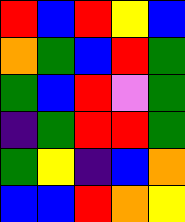[["red", "blue", "red", "yellow", "blue"], ["orange", "green", "blue", "red", "green"], ["green", "blue", "red", "violet", "green"], ["indigo", "green", "red", "red", "green"], ["green", "yellow", "indigo", "blue", "orange"], ["blue", "blue", "red", "orange", "yellow"]]